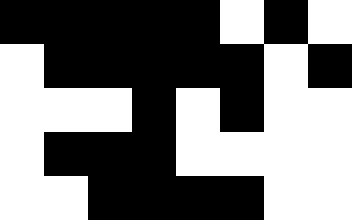[["black", "black", "black", "black", "black", "white", "black", "white"], ["white", "black", "black", "black", "black", "black", "white", "black"], ["white", "white", "white", "black", "white", "black", "white", "white"], ["white", "black", "black", "black", "white", "white", "white", "white"], ["white", "white", "black", "black", "black", "black", "white", "white"]]